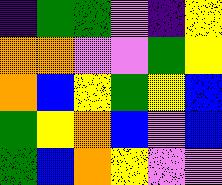[["indigo", "green", "green", "violet", "indigo", "yellow"], ["orange", "orange", "violet", "violet", "green", "yellow"], ["orange", "blue", "yellow", "green", "yellow", "blue"], ["green", "yellow", "orange", "blue", "violet", "blue"], ["green", "blue", "orange", "yellow", "violet", "violet"]]